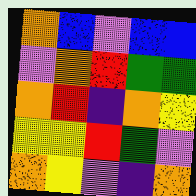[["orange", "blue", "violet", "blue", "blue"], ["violet", "orange", "red", "green", "green"], ["orange", "red", "indigo", "orange", "yellow"], ["yellow", "yellow", "red", "green", "violet"], ["orange", "yellow", "violet", "indigo", "orange"]]